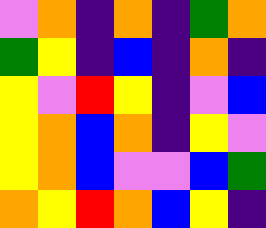[["violet", "orange", "indigo", "orange", "indigo", "green", "orange"], ["green", "yellow", "indigo", "blue", "indigo", "orange", "indigo"], ["yellow", "violet", "red", "yellow", "indigo", "violet", "blue"], ["yellow", "orange", "blue", "orange", "indigo", "yellow", "violet"], ["yellow", "orange", "blue", "violet", "violet", "blue", "green"], ["orange", "yellow", "red", "orange", "blue", "yellow", "indigo"]]